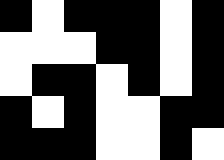[["black", "white", "black", "black", "black", "white", "black"], ["white", "white", "white", "black", "black", "white", "black"], ["white", "black", "black", "white", "black", "white", "black"], ["black", "white", "black", "white", "white", "black", "black"], ["black", "black", "black", "white", "white", "black", "white"]]